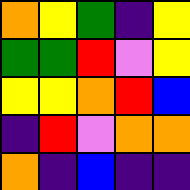[["orange", "yellow", "green", "indigo", "yellow"], ["green", "green", "red", "violet", "yellow"], ["yellow", "yellow", "orange", "red", "blue"], ["indigo", "red", "violet", "orange", "orange"], ["orange", "indigo", "blue", "indigo", "indigo"]]